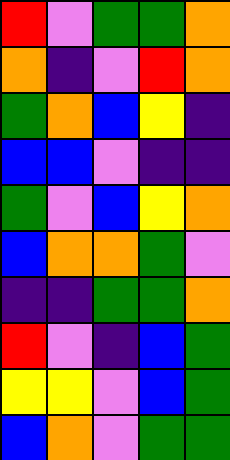[["red", "violet", "green", "green", "orange"], ["orange", "indigo", "violet", "red", "orange"], ["green", "orange", "blue", "yellow", "indigo"], ["blue", "blue", "violet", "indigo", "indigo"], ["green", "violet", "blue", "yellow", "orange"], ["blue", "orange", "orange", "green", "violet"], ["indigo", "indigo", "green", "green", "orange"], ["red", "violet", "indigo", "blue", "green"], ["yellow", "yellow", "violet", "blue", "green"], ["blue", "orange", "violet", "green", "green"]]